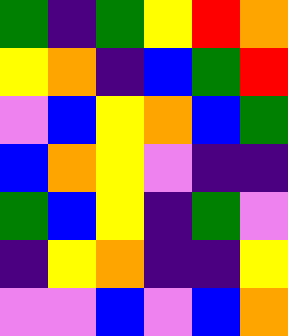[["green", "indigo", "green", "yellow", "red", "orange"], ["yellow", "orange", "indigo", "blue", "green", "red"], ["violet", "blue", "yellow", "orange", "blue", "green"], ["blue", "orange", "yellow", "violet", "indigo", "indigo"], ["green", "blue", "yellow", "indigo", "green", "violet"], ["indigo", "yellow", "orange", "indigo", "indigo", "yellow"], ["violet", "violet", "blue", "violet", "blue", "orange"]]